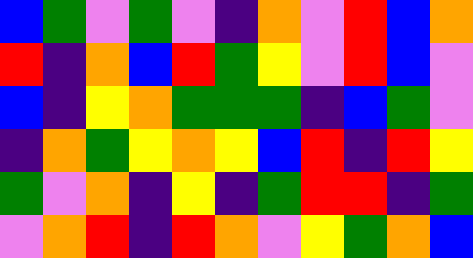[["blue", "green", "violet", "green", "violet", "indigo", "orange", "violet", "red", "blue", "orange"], ["red", "indigo", "orange", "blue", "red", "green", "yellow", "violet", "red", "blue", "violet"], ["blue", "indigo", "yellow", "orange", "green", "green", "green", "indigo", "blue", "green", "violet"], ["indigo", "orange", "green", "yellow", "orange", "yellow", "blue", "red", "indigo", "red", "yellow"], ["green", "violet", "orange", "indigo", "yellow", "indigo", "green", "red", "red", "indigo", "green"], ["violet", "orange", "red", "indigo", "red", "orange", "violet", "yellow", "green", "orange", "blue"]]